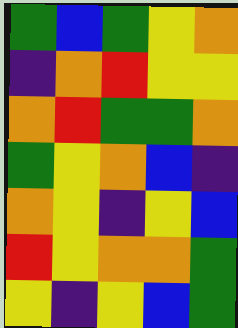[["green", "blue", "green", "yellow", "orange"], ["indigo", "orange", "red", "yellow", "yellow"], ["orange", "red", "green", "green", "orange"], ["green", "yellow", "orange", "blue", "indigo"], ["orange", "yellow", "indigo", "yellow", "blue"], ["red", "yellow", "orange", "orange", "green"], ["yellow", "indigo", "yellow", "blue", "green"]]